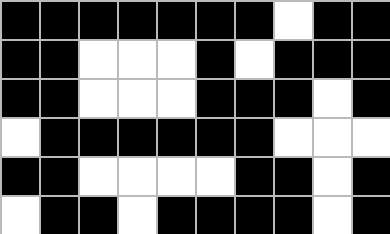[["black", "black", "black", "black", "black", "black", "black", "white", "black", "black"], ["black", "black", "white", "white", "white", "black", "white", "black", "black", "black"], ["black", "black", "white", "white", "white", "black", "black", "black", "white", "black"], ["white", "black", "black", "black", "black", "black", "black", "white", "white", "white"], ["black", "black", "white", "white", "white", "white", "black", "black", "white", "black"], ["white", "black", "black", "white", "black", "black", "black", "black", "white", "black"]]